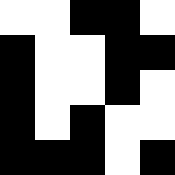[["white", "white", "black", "black", "white"], ["black", "white", "white", "black", "black"], ["black", "white", "white", "black", "white"], ["black", "white", "black", "white", "white"], ["black", "black", "black", "white", "black"]]